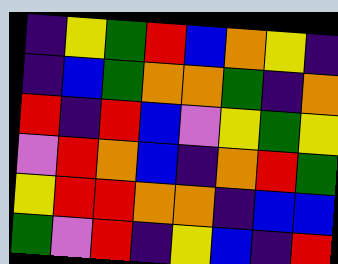[["indigo", "yellow", "green", "red", "blue", "orange", "yellow", "indigo"], ["indigo", "blue", "green", "orange", "orange", "green", "indigo", "orange"], ["red", "indigo", "red", "blue", "violet", "yellow", "green", "yellow"], ["violet", "red", "orange", "blue", "indigo", "orange", "red", "green"], ["yellow", "red", "red", "orange", "orange", "indigo", "blue", "blue"], ["green", "violet", "red", "indigo", "yellow", "blue", "indigo", "red"]]